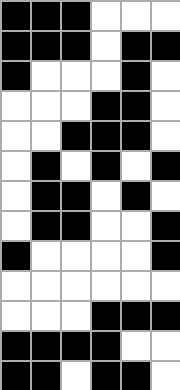[["black", "black", "black", "white", "white", "white"], ["black", "black", "black", "white", "black", "black"], ["black", "white", "white", "white", "black", "white"], ["white", "white", "white", "black", "black", "white"], ["white", "white", "black", "black", "black", "white"], ["white", "black", "white", "black", "white", "black"], ["white", "black", "black", "white", "black", "white"], ["white", "black", "black", "white", "white", "black"], ["black", "white", "white", "white", "white", "black"], ["white", "white", "white", "white", "white", "white"], ["white", "white", "white", "black", "black", "black"], ["black", "black", "black", "black", "white", "white"], ["black", "black", "white", "black", "black", "white"]]